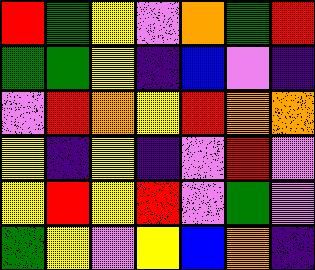[["red", "green", "yellow", "violet", "orange", "green", "red"], ["green", "green", "yellow", "indigo", "blue", "violet", "indigo"], ["violet", "red", "orange", "yellow", "red", "orange", "orange"], ["yellow", "indigo", "yellow", "indigo", "violet", "red", "violet"], ["yellow", "red", "yellow", "red", "violet", "green", "violet"], ["green", "yellow", "violet", "yellow", "blue", "orange", "indigo"]]